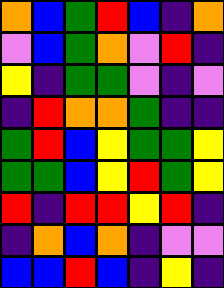[["orange", "blue", "green", "red", "blue", "indigo", "orange"], ["violet", "blue", "green", "orange", "violet", "red", "indigo"], ["yellow", "indigo", "green", "green", "violet", "indigo", "violet"], ["indigo", "red", "orange", "orange", "green", "indigo", "indigo"], ["green", "red", "blue", "yellow", "green", "green", "yellow"], ["green", "green", "blue", "yellow", "red", "green", "yellow"], ["red", "indigo", "red", "red", "yellow", "red", "indigo"], ["indigo", "orange", "blue", "orange", "indigo", "violet", "violet"], ["blue", "blue", "red", "blue", "indigo", "yellow", "indigo"]]